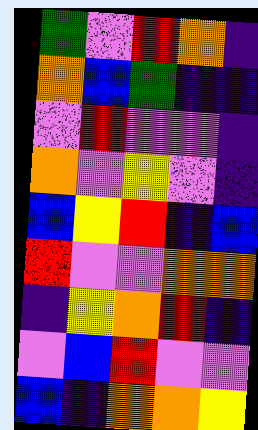[["green", "violet", "red", "orange", "indigo"], ["orange", "blue", "green", "indigo", "indigo"], ["violet", "red", "violet", "violet", "indigo"], ["orange", "violet", "yellow", "violet", "indigo"], ["blue", "yellow", "red", "indigo", "blue"], ["red", "violet", "violet", "orange", "orange"], ["indigo", "yellow", "orange", "red", "indigo"], ["violet", "blue", "red", "violet", "violet"], ["blue", "indigo", "orange", "orange", "yellow"]]